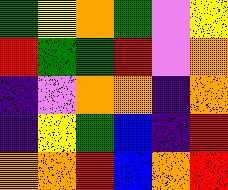[["green", "yellow", "orange", "green", "violet", "yellow"], ["red", "green", "green", "red", "violet", "orange"], ["indigo", "violet", "orange", "orange", "indigo", "orange"], ["indigo", "yellow", "green", "blue", "indigo", "red"], ["orange", "orange", "red", "blue", "orange", "red"]]